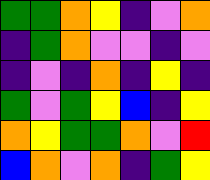[["green", "green", "orange", "yellow", "indigo", "violet", "orange"], ["indigo", "green", "orange", "violet", "violet", "indigo", "violet"], ["indigo", "violet", "indigo", "orange", "indigo", "yellow", "indigo"], ["green", "violet", "green", "yellow", "blue", "indigo", "yellow"], ["orange", "yellow", "green", "green", "orange", "violet", "red"], ["blue", "orange", "violet", "orange", "indigo", "green", "yellow"]]